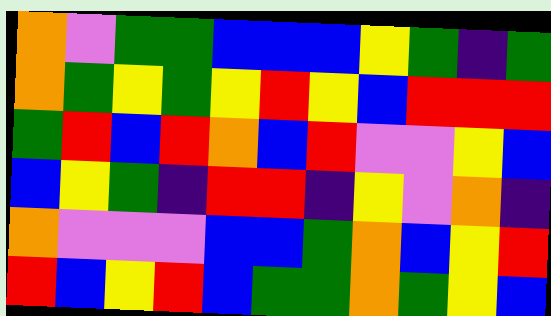[["orange", "violet", "green", "green", "blue", "blue", "blue", "yellow", "green", "indigo", "green"], ["orange", "green", "yellow", "green", "yellow", "red", "yellow", "blue", "red", "red", "red"], ["green", "red", "blue", "red", "orange", "blue", "red", "violet", "violet", "yellow", "blue"], ["blue", "yellow", "green", "indigo", "red", "red", "indigo", "yellow", "violet", "orange", "indigo"], ["orange", "violet", "violet", "violet", "blue", "blue", "green", "orange", "blue", "yellow", "red"], ["red", "blue", "yellow", "red", "blue", "green", "green", "orange", "green", "yellow", "blue"]]